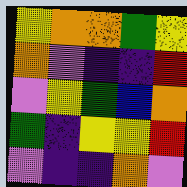[["yellow", "orange", "orange", "green", "yellow"], ["orange", "violet", "indigo", "indigo", "red"], ["violet", "yellow", "green", "blue", "orange"], ["green", "indigo", "yellow", "yellow", "red"], ["violet", "indigo", "indigo", "orange", "violet"]]